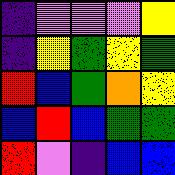[["indigo", "violet", "violet", "violet", "yellow"], ["indigo", "yellow", "green", "yellow", "green"], ["red", "blue", "green", "orange", "yellow"], ["blue", "red", "blue", "green", "green"], ["red", "violet", "indigo", "blue", "blue"]]